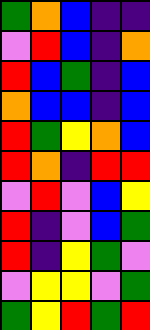[["green", "orange", "blue", "indigo", "indigo"], ["violet", "red", "blue", "indigo", "orange"], ["red", "blue", "green", "indigo", "blue"], ["orange", "blue", "blue", "indigo", "blue"], ["red", "green", "yellow", "orange", "blue"], ["red", "orange", "indigo", "red", "red"], ["violet", "red", "violet", "blue", "yellow"], ["red", "indigo", "violet", "blue", "green"], ["red", "indigo", "yellow", "green", "violet"], ["violet", "yellow", "yellow", "violet", "green"], ["green", "yellow", "red", "green", "red"]]